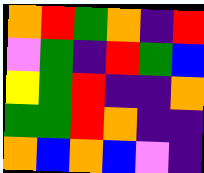[["orange", "red", "green", "orange", "indigo", "red"], ["violet", "green", "indigo", "red", "green", "blue"], ["yellow", "green", "red", "indigo", "indigo", "orange"], ["green", "green", "red", "orange", "indigo", "indigo"], ["orange", "blue", "orange", "blue", "violet", "indigo"]]